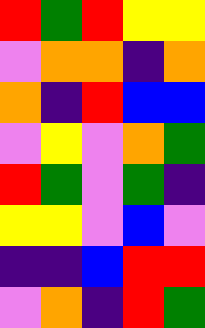[["red", "green", "red", "yellow", "yellow"], ["violet", "orange", "orange", "indigo", "orange"], ["orange", "indigo", "red", "blue", "blue"], ["violet", "yellow", "violet", "orange", "green"], ["red", "green", "violet", "green", "indigo"], ["yellow", "yellow", "violet", "blue", "violet"], ["indigo", "indigo", "blue", "red", "red"], ["violet", "orange", "indigo", "red", "green"]]